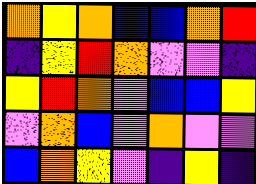[["orange", "yellow", "orange", "blue", "blue", "orange", "red"], ["indigo", "yellow", "red", "orange", "violet", "violet", "indigo"], ["yellow", "red", "orange", "violet", "blue", "blue", "yellow"], ["violet", "orange", "blue", "violet", "orange", "violet", "violet"], ["blue", "orange", "yellow", "violet", "indigo", "yellow", "indigo"]]